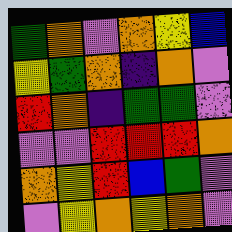[["green", "orange", "violet", "orange", "yellow", "blue"], ["yellow", "green", "orange", "indigo", "orange", "violet"], ["red", "orange", "indigo", "green", "green", "violet"], ["violet", "violet", "red", "red", "red", "orange"], ["orange", "yellow", "red", "blue", "green", "violet"], ["violet", "yellow", "orange", "yellow", "orange", "violet"]]